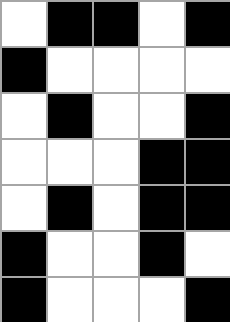[["white", "black", "black", "white", "black"], ["black", "white", "white", "white", "white"], ["white", "black", "white", "white", "black"], ["white", "white", "white", "black", "black"], ["white", "black", "white", "black", "black"], ["black", "white", "white", "black", "white"], ["black", "white", "white", "white", "black"]]